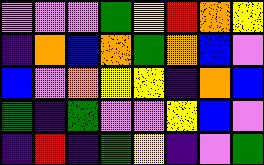[["violet", "violet", "violet", "green", "yellow", "red", "orange", "yellow"], ["indigo", "orange", "blue", "orange", "green", "orange", "blue", "violet"], ["blue", "violet", "orange", "yellow", "yellow", "indigo", "orange", "blue"], ["green", "indigo", "green", "violet", "violet", "yellow", "blue", "violet"], ["indigo", "red", "indigo", "green", "yellow", "indigo", "violet", "green"]]